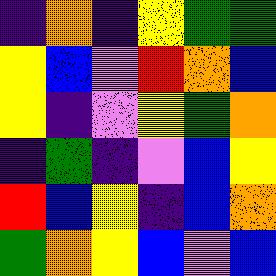[["indigo", "orange", "indigo", "yellow", "green", "green"], ["yellow", "blue", "violet", "red", "orange", "blue"], ["yellow", "indigo", "violet", "yellow", "green", "orange"], ["indigo", "green", "indigo", "violet", "blue", "yellow"], ["red", "blue", "yellow", "indigo", "blue", "orange"], ["green", "orange", "yellow", "blue", "violet", "blue"]]